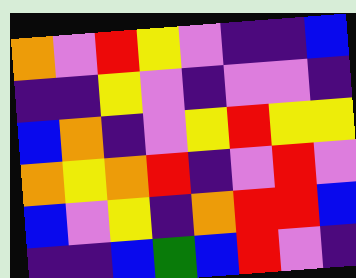[["orange", "violet", "red", "yellow", "violet", "indigo", "indigo", "blue"], ["indigo", "indigo", "yellow", "violet", "indigo", "violet", "violet", "indigo"], ["blue", "orange", "indigo", "violet", "yellow", "red", "yellow", "yellow"], ["orange", "yellow", "orange", "red", "indigo", "violet", "red", "violet"], ["blue", "violet", "yellow", "indigo", "orange", "red", "red", "blue"], ["indigo", "indigo", "blue", "green", "blue", "red", "violet", "indigo"]]